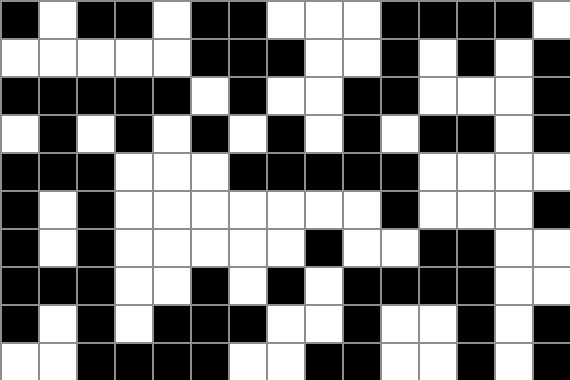[["black", "white", "black", "black", "white", "black", "black", "white", "white", "white", "black", "black", "black", "black", "white"], ["white", "white", "white", "white", "white", "black", "black", "black", "white", "white", "black", "white", "black", "white", "black"], ["black", "black", "black", "black", "black", "white", "black", "white", "white", "black", "black", "white", "white", "white", "black"], ["white", "black", "white", "black", "white", "black", "white", "black", "white", "black", "white", "black", "black", "white", "black"], ["black", "black", "black", "white", "white", "white", "black", "black", "black", "black", "black", "white", "white", "white", "white"], ["black", "white", "black", "white", "white", "white", "white", "white", "white", "white", "black", "white", "white", "white", "black"], ["black", "white", "black", "white", "white", "white", "white", "white", "black", "white", "white", "black", "black", "white", "white"], ["black", "black", "black", "white", "white", "black", "white", "black", "white", "black", "black", "black", "black", "white", "white"], ["black", "white", "black", "white", "black", "black", "black", "white", "white", "black", "white", "white", "black", "white", "black"], ["white", "white", "black", "black", "black", "black", "white", "white", "black", "black", "white", "white", "black", "white", "black"]]